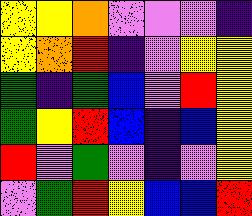[["yellow", "yellow", "orange", "violet", "violet", "violet", "indigo"], ["yellow", "orange", "red", "indigo", "violet", "yellow", "yellow"], ["green", "indigo", "green", "blue", "violet", "red", "yellow"], ["green", "yellow", "red", "blue", "indigo", "blue", "yellow"], ["red", "violet", "green", "violet", "indigo", "violet", "yellow"], ["violet", "green", "red", "yellow", "blue", "blue", "red"]]